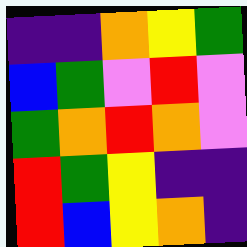[["indigo", "indigo", "orange", "yellow", "green"], ["blue", "green", "violet", "red", "violet"], ["green", "orange", "red", "orange", "violet"], ["red", "green", "yellow", "indigo", "indigo"], ["red", "blue", "yellow", "orange", "indigo"]]